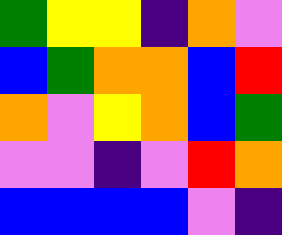[["green", "yellow", "yellow", "indigo", "orange", "violet"], ["blue", "green", "orange", "orange", "blue", "red"], ["orange", "violet", "yellow", "orange", "blue", "green"], ["violet", "violet", "indigo", "violet", "red", "orange"], ["blue", "blue", "blue", "blue", "violet", "indigo"]]